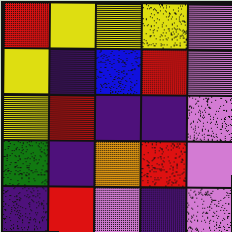[["red", "yellow", "yellow", "yellow", "violet"], ["yellow", "indigo", "blue", "red", "violet"], ["yellow", "red", "indigo", "indigo", "violet"], ["green", "indigo", "orange", "red", "violet"], ["indigo", "red", "violet", "indigo", "violet"]]